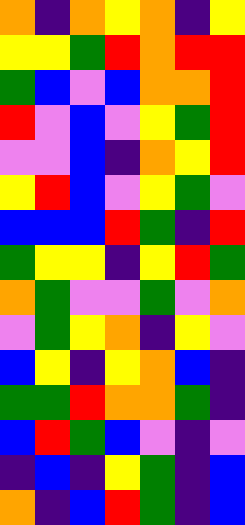[["orange", "indigo", "orange", "yellow", "orange", "indigo", "yellow"], ["yellow", "yellow", "green", "red", "orange", "red", "red"], ["green", "blue", "violet", "blue", "orange", "orange", "red"], ["red", "violet", "blue", "violet", "yellow", "green", "red"], ["violet", "violet", "blue", "indigo", "orange", "yellow", "red"], ["yellow", "red", "blue", "violet", "yellow", "green", "violet"], ["blue", "blue", "blue", "red", "green", "indigo", "red"], ["green", "yellow", "yellow", "indigo", "yellow", "red", "green"], ["orange", "green", "violet", "violet", "green", "violet", "orange"], ["violet", "green", "yellow", "orange", "indigo", "yellow", "violet"], ["blue", "yellow", "indigo", "yellow", "orange", "blue", "indigo"], ["green", "green", "red", "orange", "orange", "green", "indigo"], ["blue", "red", "green", "blue", "violet", "indigo", "violet"], ["indigo", "blue", "indigo", "yellow", "green", "indigo", "blue"], ["orange", "indigo", "blue", "red", "green", "indigo", "blue"]]